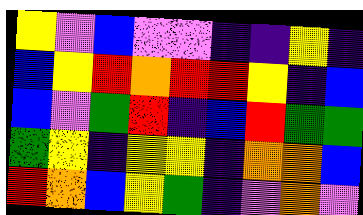[["yellow", "violet", "blue", "violet", "violet", "indigo", "indigo", "yellow", "indigo"], ["blue", "yellow", "red", "orange", "red", "red", "yellow", "indigo", "blue"], ["blue", "violet", "green", "red", "indigo", "blue", "red", "green", "green"], ["green", "yellow", "indigo", "yellow", "yellow", "indigo", "orange", "orange", "blue"], ["red", "orange", "blue", "yellow", "green", "indigo", "violet", "orange", "violet"]]